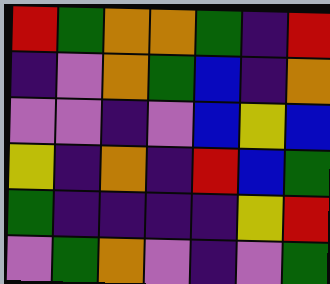[["red", "green", "orange", "orange", "green", "indigo", "red"], ["indigo", "violet", "orange", "green", "blue", "indigo", "orange"], ["violet", "violet", "indigo", "violet", "blue", "yellow", "blue"], ["yellow", "indigo", "orange", "indigo", "red", "blue", "green"], ["green", "indigo", "indigo", "indigo", "indigo", "yellow", "red"], ["violet", "green", "orange", "violet", "indigo", "violet", "green"]]